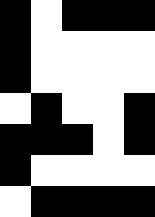[["black", "white", "black", "black", "black"], ["black", "white", "white", "white", "white"], ["black", "white", "white", "white", "white"], ["white", "black", "white", "white", "black"], ["black", "black", "black", "white", "black"], ["black", "white", "white", "white", "white"], ["white", "black", "black", "black", "black"]]